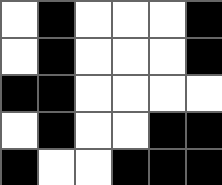[["white", "black", "white", "white", "white", "black"], ["white", "black", "white", "white", "white", "black"], ["black", "black", "white", "white", "white", "white"], ["white", "black", "white", "white", "black", "black"], ["black", "white", "white", "black", "black", "black"]]